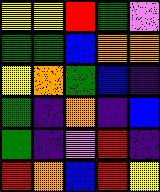[["yellow", "yellow", "red", "green", "violet"], ["green", "green", "blue", "orange", "orange"], ["yellow", "orange", "green", "blue", "indigo"], ["green", "indigo", "orange", "indigo", "blue"], ["green", "indigo", "violet", "red", "indigo"], ["red", "orange", "blue", "red", "yellow"]]